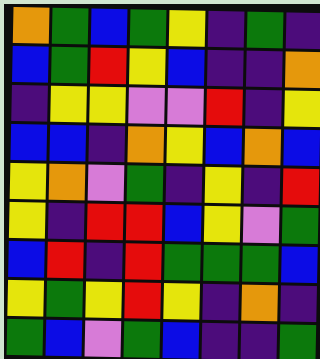[["orange", "green", "blue", "green", "yellow", "indigo", "green", "indigo"], ["blue", "green", "red", "yellow", "blue", "indigo", "indigo", "orange"], ["indigo", "yellow", "yellow", "violet", "violet", "red", "indigo", "yellow"], ["blue", "blue", "indigo", "orange", "yellow", "blue", "orange", "blue"], ["yellow", "orange", "violet", "green", "indigo", "yellow", "indigo", "red"], ["yellow", "indigo", "red", "red", "blue", "yellow", "violet", "green"], ["blue", "red", "indigo", "red", "green", "green", "green", "blue"], ["yellow", "green", "yellow", "red", "yellow", "indigo", "orange", "indigo"], ["green", "blue", "violet", "green", "blue", "indigo", "indigo", "green"]]